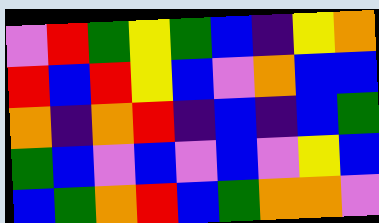[["violet", "red", "green", "yellow", "green", "blue", "indigo", "yellow", "orange"], ["red", "blue", "red", "yellow", "blue", "violet", "orange", "blue", "blue"], ["orange", "indigo", "orange", "red", "indigo", "blue", "indigo", "blue", "green"], ["green", "blue", "violet", "blue", "violet", "blue", "violet", "yellow", "blue"], ["blue", "green", "orange", "red", "blue", "green", "orange", "orange", "violet"]]